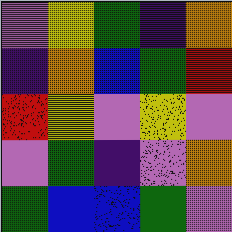[["violet", "yellow", "green", "indigo", "orange"], ["indigo", "orange", "blue", "green", "red"], ["red", "yellow", "violet", "yellow", "violet"], ["violet", "green", "indigo", "violet", "orange"], ["green", "blue", "blue", "green", "violet"]]